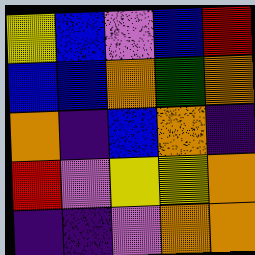[["yellow", "blue", "violet", "blue", "red"], ["blue", "blue", "orange", "green", "orange"], ["orange", "indigo", "blue", "orange", "indigo"], ["red", "violet", "yellow", "yellow", "orange"], ["indigo", "indigo", "violet", "orange", "orange"]]